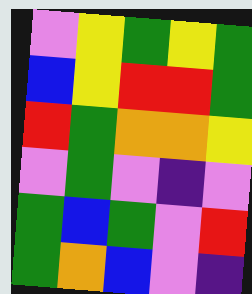[["violet", "yellow", "green", "yellow", "green"], ["blue", "yellow", "red", "red", "green"], ["red", "green", "orange", "orange", "yellow"], ["violet", "green", "violet", "indigo", "violet"], ["green", "blue", "green", "violet", "red"], ["green", "orange", "blue", "violet", "indigo"]]